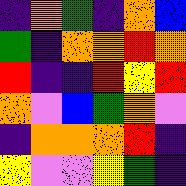[["indigo", "orange", "green", "indigo", "orange", "blue"], ["green", "indigo", "orange", "orange", "red", "orange"], ["red", "indigo", "indigo", "red", "yellow", "red"], ["orange", "violet", "blue", "green", "orange", "violet"], ["indigo", "orange", "orange", "orange", "red", "indigo"], ["yellow", "violet", "violet", "yellow", "green", "indigo"]]